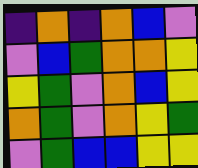[["indigo", "orange", "indigo", "orange", "blue", "violet"], ["violet", "blue", "green", "orange", "orange", "yellow"], ["yellow", "green", "violet", "orange", "blue", "yellow"], ["orange", "green", "violet", "orange", "yellow", "green"], ["violet", "green", "blue", "blue", "yellow", "yellow"]]